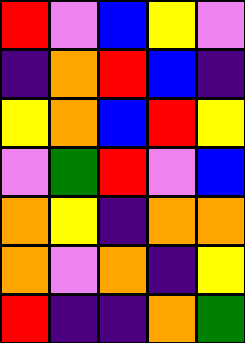[["red", "violet", "blue", "yellow", "violet"], ["indigo", "orange", "red", "blue", "indigo"], ["yellow", "orange", "blue", "red", "yellow"], ["violet", "green", "red", "violet", "blue"], ["orange", "yellow", "indigo", "orange", "orange"], ["orange", "violet", "orange", "indigo", "yellow"], ["red", "indigo", "indigo", "orange", "green"]]